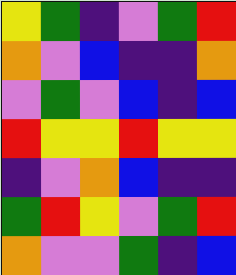[["yellow", "green", "indigo", "violet", "green", "red"], ["orange", "violet", "blue", "indigo", "indigo", "orange"], ["violet", "green", "violet", "blue", "indigo", "blue"], ["red", "yellow", "yellow", "red", "yellow", "yellow"], ["indigo", "violet", "orange", "blue", "indigo", "indigo"], ["green", "red", "yellow", "violet", "green", "red"], ["orange", "violet", "violet", "green", "indigo", "blue"]]